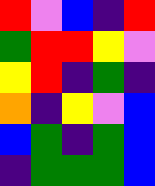[["red", "violet", "blue", "indigo", "red"], ["green", "red", "red", "yellow", "violet"], ["yellow", "red", "indigo", "green", "indigo"], ["orange", "indigo", "yellow", "violet", "blue"], ["blue", "green", "indigo", "green", "blue"], ["indigo", "green", "green", "green", "blue"]]